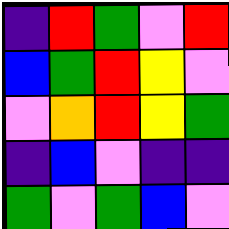[["indigo", "red", "green", "violet", "red"], ["blue", "green", "red", "yellow", "violet"], ["violet", "orange", "red", "yellow", "green"], ["indigo", "blue", "violet", "indigo", "indigo"], ["green", "violet", "green", "blue", "violet"]]